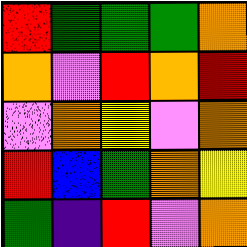[["red", "green", "green", "green", "orange"], ["orange", "violet", "red", "orange", "red"], ["violet", "orange", "yellow", "violet", "orange"], ["red", "blue", "green", "orange", "yellow"], ["green", "indigo", "red", "violet", "orange"]]